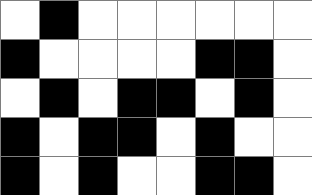[["white", "black", "white", "white", "white", "white", "white", "white"], ["black", "white", "white", "white", "white", "black", "black", "white"], ["white", "black", "white", "black", "black", "white", "black", "white"], ["black", "white", "black", "black", "white", "black", "white", "white"], ["black", "white", "black", "white", "white", "black", "black", "white"]]